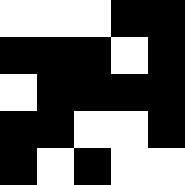[["white", "white", "white", "black", "black"], ["black", "black", "black", "white", "black"], ["white", "black", "black", "black", "black"], ["black", "black", "white", "white", "black"], ["black", "white", "black", "white", "white"]]